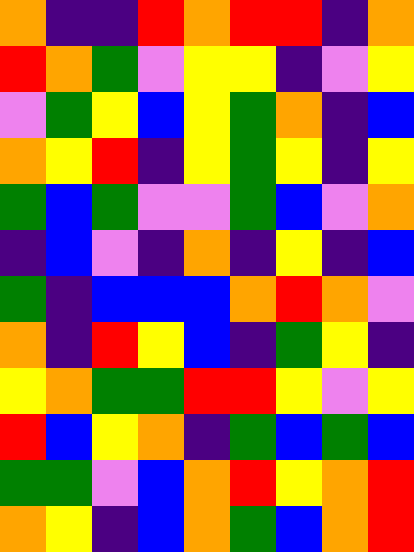[["orange", "indigo", "indigo", "red", "orange", "red", "red", "indigo", "orange"], ["red", "orange", "green", "violet", "yellow", "yellow", "indigo", "violet", "yellow"], ["violet", "green", "yellow", "blue", "yellow", "green", "orange", "indigo", "blue"], ["orange", "yellow", "red", "indigo", "yellow", "green", "yellow", "indigo", "yellow"], ["green", "blue", "green", "violet", "violet", "green", "blue", "violet", "orange"], ["indigo", "blue", "violet", "indigo", "orange", "indigo", "yellow", "indigo", "blue"], ["green", "indigo", "blue", "blue", "blue", "orange", "red", "orange", "violet"], ["orange", "indigo", "red", "yellow", "blue", "indigo", "green", "yellow", "indigo"], ["yellow", "orange", "green", "green", "red", "red", "yellow", "violet", "yellow"], ["red", "blue", "yellow", "orange", "indigo", "green", "blue", "green", "blue"], ["green", "green", "violet", "blue", "orange", "red", "yellow", "orange", "red"], ["orange", "yellow", "indigo", "blue", "orange", "green", "blue", "orange", "red"]]